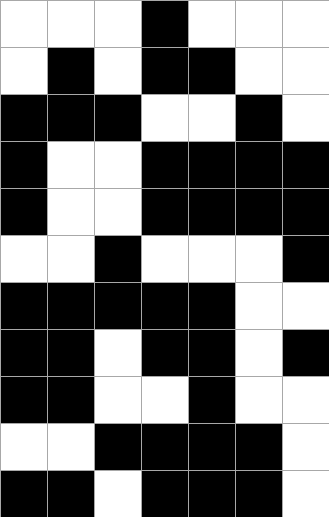[["white", "white", "white", "black", "white", "white", "white"], ["white", "black", "white", "black", "black", "white", "white"], ["black", "black", "black", "white", "white", "black", "white"], ["black", "white", "white", "black", "black", "black", "black"], ["black", "white", "white", "black", "black", "black", "black"], ["white", "white", "black", "white", "white", "white", "black"], ["black", "black", "black", "black", "black", "white", "white"], ["black", "black", "white", "black", "black", "white", "black"], ["black", "black", "white", "white", "black", "white", "white"], ["white", "white", "black", "black", "black", "black", "white"], ["black", "black", "white", "black", "black", "black", "white"]]